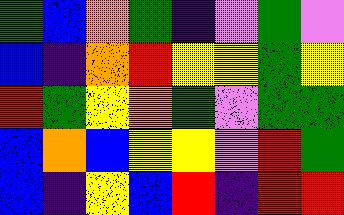[["green", "blue", "orange", "green", "indigo", "violet", "green", "violet"], ["blue", "indigo", "orange", "red", "yellow", "yellow", "green", "yellow"], ["red", "green", "yellow", "orange", "green", "violet", "green", "green"], ["blue", "orange", "blue", "yellow", "yellow", "violet", "red", "green"], ["blue", "indigo", "yellow", "blue", "red", "indigo", "red", "red"]]